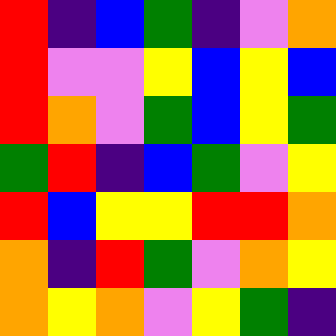[["red", "indigo", "blue", "green", "indigo", "violet", "orange"], ["red", "violet", "violet", "yellow", "blue", "yellow", "blue"], ["red", "orange", "violet", "green", "blue", "yellow", "green"], ["green", "red", "indigo", "blue", "green", "violet", "yellow"], ["red", "blue", "yellow", "yellow", "red", "red", "orange"], ["orange", "indigo", "red", "green", "violet", "orange", "yellow"], ["orange", "yellow", "orange", "violet", "yellow", "green", "indigo"]]